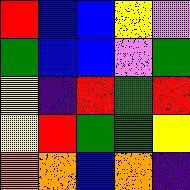[["red", "blue", "blue", "yellow", "violet"], ["green", "blue", "blue", "violet", "green"], ["yellow", "indigo", "red", "green", "red"], ["yellow", "red", "green", "green", "yellow"], ["orange", "orange", "blue", "orange", "indigo"]]